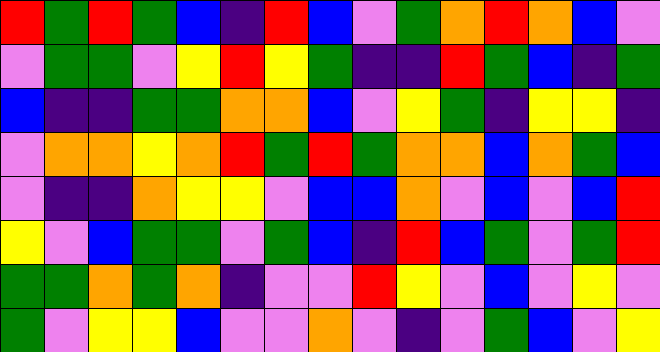[["red", "green", "red", "green", "blue", "indigo", "red", "blue", "violet", "green", "orange", "red", "orange", "blue", "violet"], ["violet", "green", "green", "violet", "yellow", "red", "yellow", "green", "indigo", "indigo", "red", "green", "blue", "indigo", "green"], ["blue", "indigo", "indigo", "green", "green", "orange", "orange", "blue", "violet", "yellow", "green", "indigo", "yellow", "yellow", "indigo"], ["violet", "orange", "orange", "yellow", "orange", "red", "green", "red", "green", "orange", "orange", "blue", "orange", "green", "blue"], ["violet", "indigo", "indigo", "orange", "yellow", "yellow", "violet", "blue", "blue", "orange", "violet", "blue", "violet", "blue", "red"], ["yellow", "violet", "blue", "green", "green", "violet", "green", "blue", "indigo", "red", "blue", "green", "violet", "green", "red"], ["green", "green", "orange", "green", "orange", "indigo", "violet", "violet", "red", "yellow", "violet", "blue", "violet", "yellow", "violet"], ["green", "violet", "yellow", "yellow", "blue", "violet", "violet", "orange", "violet", "indigo", "violet", "green", "blue", "violet", "yellow"]]